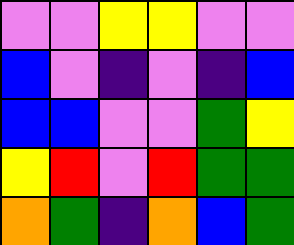[["violet", "violet", "yellow", "yellow", "violet", "violet"], ["blue", "violet", "indigo", "violet", "indigo", "blue"], ["blue", "blue", "violet", "violet", "green", "yellow"], ["yellow", "red", "violet", "red", "green", "green"], ["orange", "green", "indigo", "orange", "blue", "green"]]